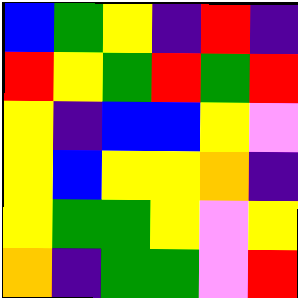[["blue", "green", "yellow", "indigo", "red", "indigo"], ["red", "yellow", "green", "red", "green", "red"], ["yellow", "indigo", "blue", "blue", "yellow", "violet"], ["yellow", "blue", "yellow", "yellow", "orange", "indigo"], ["yellow", "green", "green", "yellow", "violet", "yellow"], ["orange", "indigo", "green", "green", "violet", "red"]]